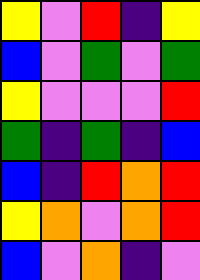[["yellow", "violet", "red", "indigo", "yellow"], ["blue", "violet", "green", "violet", "green"], ["yellow", "violet", "violet", "violet", "red"], ["green", "indigo", "green", "indigo", "blue"], ["blue", "indigo", "red", "orange", "red"], ["yellow", "orange", "violet", "orange", "red"], ["blue", "violet", "orange", "indigo", "violet"]]